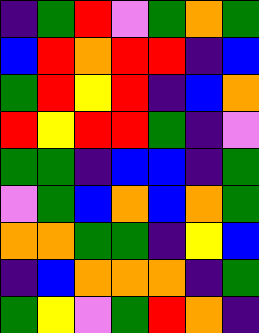[["indigo", "green", "red", "violet", "green", "orange", "green"], ["blue", "red", "orange", "red", "red", "indigo", "blue"], ["green", "red", "yellow", "red", "indigo", "blue", "orange"], ["red", "yellow", "red", "red", "green", "indigo", "violet"], ["green", "green", "indigo", "blue", "blue", "indigo", "green"], ["violet", "green", "blue", "orange", "blue", "orange", "green"], ["orange", "orange", "green", "green", "indigo", "yellow", "blue"], ["indigo", "blue", "orange", "orange", "orange", "indigo", "green"], ["green", "yellow", "violet", "green", "red", "orange", "indigo"]]